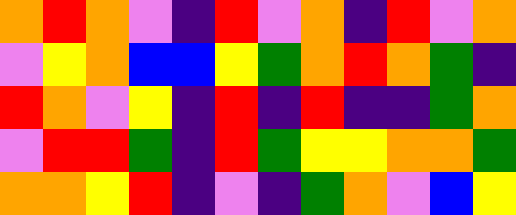[["orange", "red", "orange", "violet", "indigo", "red", "violet", "orange", "indigo", "red", "violet", "orange"], ["violet", "yellow", "orange", "blue", "blue", "yellow", "green", "orange", "red", "orange", "green", "indigo"], ["red", "orange", "violet", "yellow", "indigo", "red", "indigo", "red", "indigo", "indigo", "green", "orange"], ["violet", "red", "red", "green", "indigo", "red", "green", "yellow", "yellow", "orange", "orange", "green"], ["orange", "orange", "yellow", "red", "indigo", "violet", "indigo", "green", "orange", "violet", "blue", "yellow"]]